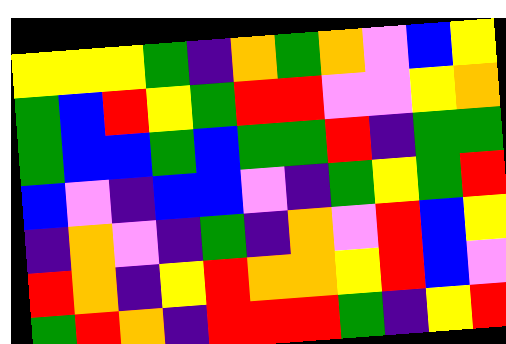[["yellow", "yellow", "yellow", "green", "indigo", "orange", "green", "orange", "violet", "blue", "yellow"], ["green", "blue", "red", "yellow", "green", "red", "red", "violet", "violet", "yellow", "orange"], ["green", "blue", "blue", "green", "blue", "green", "green", "red", "indigo", "green", "green"], ["blue", "violet", "indigo", "blue", "blue", "violet", "indigo", "green", "yellow", "green", "red"], ["indigo", "orange", "violet", "indigo", "green", "indigo", "orange", "violet", "red", "blue", "yellow"], ["red", "orange", "indigo", "yellow", "red", "orange", "orange", "yellow", "red", "blue", "violet"], ["green", "red", "orange", "indigo", "red", "red", "red", "green", "indigo", "yellow", "red"]]